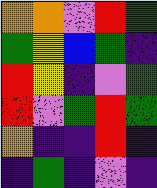[["orange", "orange", "violet", "red", "green"], ["green", "yellow", "blue", "green", "indigo"], ["red", "yellow", "indigo", "violet", "green"], ["red", "violet", "green", "red", "green"], ["orange", "indigo", "indigo", "red", "indigo"], ["indigo", "green", "indigo", "violet", "indigo"]]